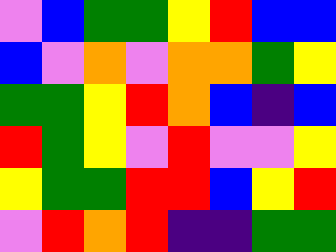[["violet", "blue", "green", "green", "yellow", "red", "blue", "blue"], ["blue", "violet", "orange", "violet", "orange", "orange", "green", "yellow"], ["green", "green", "yellow", "red", "orange", "blue", "indigo", "blue"], ["red", "green", "yellow", "violet", "red", "violet", "violet", "yellow"], ["yellow", "green", "green", "red", "red", "blue", "yellow", "red"], ["violet", "red", "orange", "red", "indigo", "indigo", "green", "green"]]